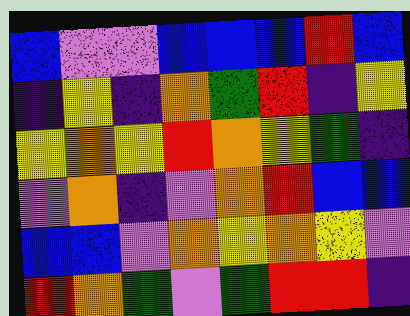[["blue", "violet", "violet", "blue", "blue", "blue", "red", "blue"], ["indigo", "yellow", "indigo", "orange", "green", "red", "indigo", "yellow"], ["yellow", "orange", "yellow", "red", "orange", "yellow", "green", "indigo"], ["violet", "orange", "indigo", "violet", "orange", "red", "blue", "blue"], ["blue", "blue", "violet", "orange", "yellow", "orange", "yellow", "violet"], ["red", "orange", "green", "violet", "green", "red", "red", "indigo"]]